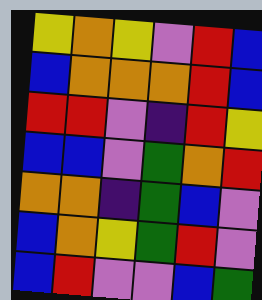[["yellow", "orange", "yellow", "violet", "red", "blue"], ["blue", "orange", "orange", "orange", "red", "blue"], ["red", "red", "violet", "indigo", "red", "yellow"], ["blue", "blue", "violet", "green", "orange", "red"], ["orange", "orange", "indigo", "green", "blue", "violet"], ["blue", "orange", "yellow", "green", "red", "violet"], ["blue", "red", "violet", "violet", "blue", "green"]]